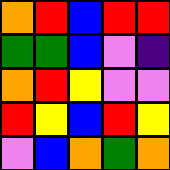[["orange", "red", "blue", "red", "red"], ["green", "green", "blue", "violet", "indigo"], ["orange", "red", "yellow", "violet", "violet"], ["red", "yellow", "blue", "red", "yellow"], ["violet", "blue", "orange", "green", "orange"]]